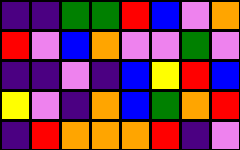[["indigo", "indigo", "green", "green", "red", "blue", "violet", "orange"], ["red", "violet", "blue", "orange", "violet", "violet", "green", "violet"], ["indigo", "indigo", "violet", "indigo", "blue", "yellow", "red", "blue"], ["yellow", "violet", "indigo", "orange", "blue", "green", "orange", "red"], ["indigo", "red", "orange", "orange", "orange", "red", "indigo", "violet"]]